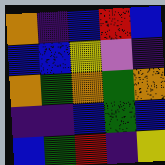[["orange", "indigo", "blue", "red", "blue"], ["blue", "blue", "yellow", "violet", "indigo"], ["orange", "green", "orange", "green", "orange"], ["indigo", "indigo", "blue", "green", "blue"], ["blue", "green", "red", "indigo", "yellow"]]